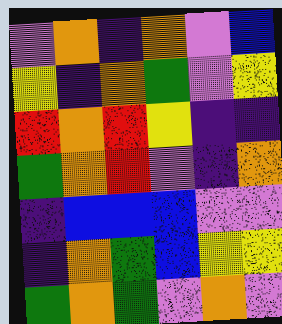[["violet", "orange", "indigo", "orange", "violet", "blue"], ["yellow", "indigo", "orange", "green", "violet", "yellow"], ["red", "orange", "red", "yellow", "indigo", "indigo"], ["green", "orange", "red", "violet", "indigo", "orange"], ["indigo", "blue", "blue", "blue", "violet", "violet"], ["indigo", "orange", "green", "blue", "yellow", "yellow"], ["green", "orange", "green", "violet", "orange", "violet"]]